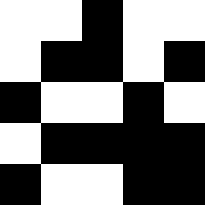[["white", "white", "black", "white", "white"], ["white", "black", "black", "white", "black"], ["black", "white", "white", "black", "white"], ["white", "black", "black", "black", "black"], ["black", "white", "white", "black", "black"]]